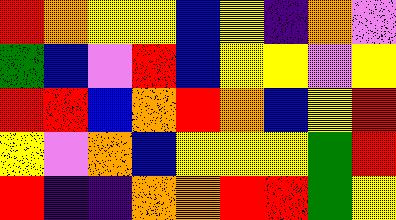[["red", "orange", "yellow", "yellow", "blue", "yellow", "indigo", "orange", "violet"], ["green", "blue", "violet", "red", "blue", "yellow", "yellow", "violet", "yellow"], ["red", "red", "blue", "orange", "red", "orange", "blue", "yellow", "red"], ["yellow", "violet", "orange", "blue", "yellow", "yellow", "yellow", "green", "red"], ["red", "indigo", "indigo", "orange", "orange", "red", "red", "green", "yellow"]]